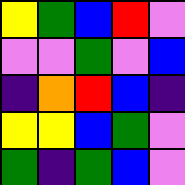[["yellow", "green", "blue", "red", "violet"], ["violet", "violet", "green", "violet", "blue"], ["indigo", "orange", "red", "blue", "indigo"], ["yellow", "yellow", "blue", "green", "violet"], ["green", "indigo", "green", "blue", "violet"]]